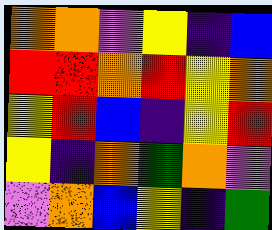[["orange", "orange", "violet", "yellow", "indigo", "blue"], ["red", "red", "orange", "red", "yellow", "orange"], ["yellow", "red", "blue", "indigo", "yellow", "red"], ["yellow", "indigo", "orange", "green", "orange", "violet"], ["violet", "orange", "blue", "yellow", "indigo", "green"]]